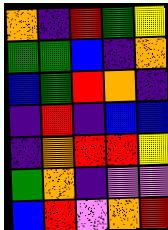[["orange", "indigo", "red", "green", "yellow"], ["green", "green", "blue", "indigo", "orange"], ["blue", "green", "red", "orange", "indigo"], ["indigo", "red", "indigo", "blue", "blue"], ["indigo", "orange", "red", "red", "yellow"], ["green", "orange", "indigo", "violet", "violet"], ["blue", "red", "violet", "orange", "red"]]